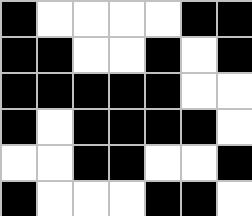[["black", "white", "white", "white", "white", "black", "black"], ["black", "black", "white", "white", "black", "white", "black"], ["black", "black", "black", "black", "black", "white", "white"], ["black", "white", "black", "black", "black", "black", "white"], ["white", "white", "black", "black", "white", "white", "black"], ["black", "white", "white", "white", "black", "black", "white"]]